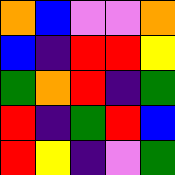[["orange", "blue", "violet", "violet", "orange"], ["blue", "indigo", "red", "red", "yellow"], ["green", "orange", "red", "indigo", "green"], ["red", "indigo", "green", "red", "blue"], ["red", "yellow", "indigo", "violet", "green"]]